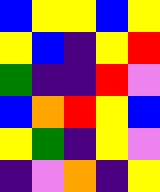[["blue", "yellow", "yellow", "blue", "yellow"], ["yellow", "blue", "indigo", "yellow", "red"], ["green", "indigo", "indigo", "red", "violet"], ["blue", "orange", "red", "yellow", "blue"], ["yellow", "green", "indigo", "yellow", "violet"], ["indigo", "violet", "orange", "indigo", "yellow"]]